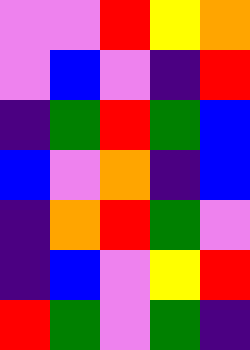[["violet", "violet", "red", "yellow", "orange"], ["violet", "blue", "violet", "indigo", "red"], ["indigo", "green", "red", "green", "blue"], ["blue", "violet", "orange", "indigo", "blue"], ["indigo", "orange", "red", "green", "violet"], ["indigo", "blue", "violet", "yellow", "red"], ["red", "green", "violet", "green", "indigo"]]